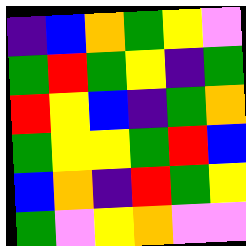[["indigo", "blue", "orange", "green", "yellow", "violet"], ["green", "red", "green", "yellow", "indigo", "green"], ["red", "yellow", "blue", "indigo", "green", "orange"], ["green", "yellow", "yellow", "green", "red", "blue"], ["blue", "orange", "indigo", "red", "green", "yellow"], ["green", "violet", "yellow", "orange", "violet", "violet"]]